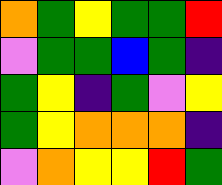[["orange", "green", "yellow", "green", "green", "red"], ["violet", "green", "green", "blue", "green", "indigo"], ["green", "yellow", "indigo", "green", "violet", "yellow"], ["green", "yellow", "orange", "orange", "orange", "indigo"], ["violet", "orange", "yellow", "yellow", "red", "green"]]